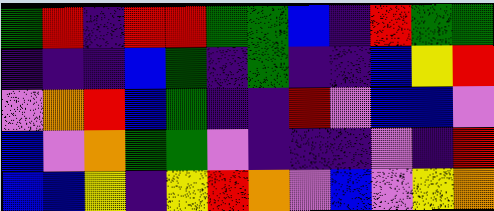[["green", "red", "indigo", "red", "red", "green", "green", "blue", "indigo", "red", "green", "green"], ["indigo", "indigo", "indigo", "blue", "green", "indigo", "green", "indigo", "indigo", "blue", "yellow", "red"], ["violet", "orange", "red", "blue", "green", "indigo", "indigo", "red", "violet", "blue", "blue", "violet"], ["blue", "violet", "orange", "green", "green", "violet", "indigo", "indigo", "indigo", "violet", "indigo", "red"], ["blue", "blue", "yellow", "indigo", "yellow", "red", "orange", "violet", "blue", "violet", "yellow", "orange"]]